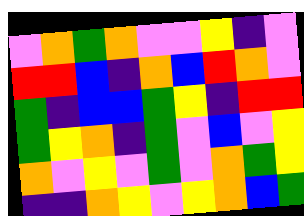[["violet", "orange", "green", "orange", "violet", "violet", "yellow", "indigo", "violet"], ["red", "red", "blue", "indigo", "orange", "blue", "red", "orange", "violet"], ["green", "indigo", "blue", "blue", "green", "yellow", "indigo", "red", "red"], ["green", "yellow", "orange", "indigo", "green", "violet", "blue", "violet", "yellow"], ["orange", "violet", "yellow", "violet", "green", "violet", "orange", "green", "yellow"], ["indigo", "indigo", "orange", "yellow", "violet", "yellow", "orange", "blue", "green"]]